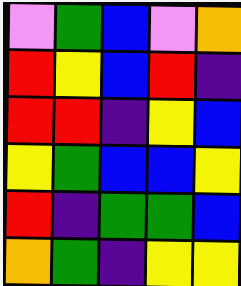[["violet", "green", "blue", "violet", "orange"], ["red", "yellow", "blue", "red", "indigo"], ["red", "red", "indigo", "yellow", "blue"], ["yellow", "green", "blue", "blue", "yellow"], ["red", "indigo", "green", "green", "blue"], ["orange", "green", "indigo", "yellow", "yellow"]]